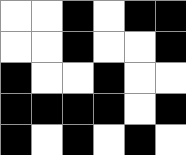[["white", "white", "black", "white", "black", "black"], ["white", "white", "black", "white", "white", "black"], ["black", "white", "white", "black", "white", "white"], ["black", "black", "black", "black", "white", "black"], ["black", "white", "black", "white", "black", "white"]]